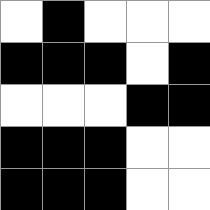[["white", "black", "white", "white", "white"], ["black", "black", "black", "white", "black"], ["white", "white", "white", "black", "black"], ["black", "black", "black", "white", "white"], ["black", "black", "black", "white", "white"]]